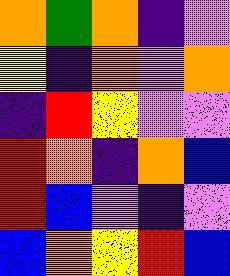[["orange", "green", "orange", "indigo", "violet"], ["yellow", "indigo", "orange", "violet", "orange"], ["indigo", "red", "yellow", "violet", "violet"], ["red", "orange", "indigo", "orange", "blue"], ["red", "blue", "violet", "indigo", "violet"], ["blue", "orange", "yellow", "red", "blue"]]